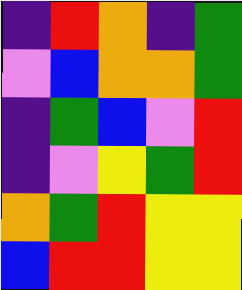[["indigo", "red", "orange", "indigo", "green"], ["violet", "blue", "orange", "orange", "green"], ["indigo", "green", "blue", "violet", "red"], ["indigo", "violet", "yellow", "green", "red"], ["orange", "green", "red", "yellow", "yellow"], ["blue", "red", "red", "yellow", "yellow"]]